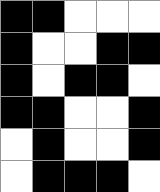[["black", "black", "white", "white", "white"], ["black", "white", "white", "black", "black"], ["black", "white", "black", "black", "white"], ["black", "black", "white", "white", "black"], ["white", "black", "white", "white", "black"], ["white", "black", "black", "black", "white"]]